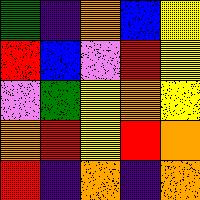[["green", "indigo", "orange", "blue", "yellow"], ["red", "blue", "violet", "red", "yellow"], ["violet", "green", "yellow", "orange", "yellow"], ["orange", "red", "yellow", "red", "orange"], ["red", "indigo", "orange", "indigo", "orange"]]